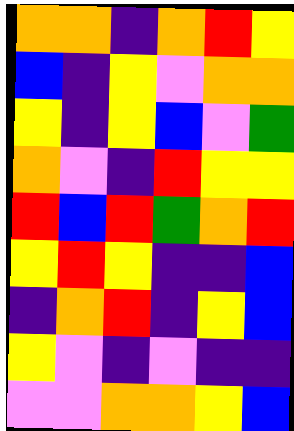[["orange", "orange", "indigo", "orange", "red", "yellow"], ["blue", "indigo", "yellow", "violet", "orange", "orange"], ["yellow", "indigo", "yellow", "blue", "violet", "green"], ["orange", "violet", "indigo", "red", "yellow", "yellow"], ["red", "blue", "red", "green", "orange", "red"], ["yellow", "red", "yellow", "indigo", "indigo", "blue"], ["indigo", "orange", "red", "indigo", "yellow", "blue"], ["yellow", "violet", "indigo", "violet", "indigo", "indigo"], ["violet", "violet", "orange", "orange", "yellow", "blue"]]